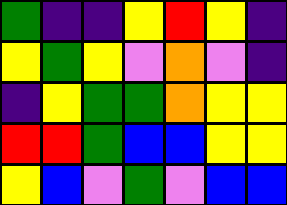[["green", "indigo", "indigo", "yellow", "red", "yellow", "indigo"], ["yellow", "green", "yellow", "violet", "orange", "violet", "indigo"], ["indigo", "yellow", "green", "green", "orange", "yellow", "yellow"], ["red", "red", "green", "blue", "blue", "yellow", "yellow"], ["yellow", "blue", "violet", "green", "violet", "blue", "blue"]]